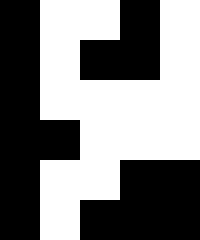[["black", "white", "white", "black", "white"], ["black", "white", "black", "black", "white"], ["black", "white", "white", "white", "white"], ["black", "black", "white", "white", "white"], ["black", "white", "white", "black", "black"], ["black", "white", "black", "black", "black"]]